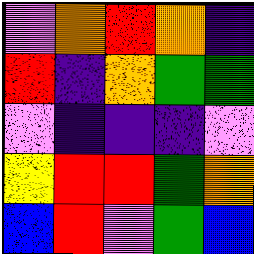[["violet", "orange", "red", "orange", "indigo"], ["red", "indigo", "orange", "green", "green"], ["violet", "indigo", "indigo", "indigo", "violet"], ["yellow", "red", "red", "green", "orange"], ["blue", "red", "violet", "green", "blue"]]